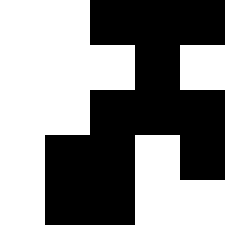[["white", "white", "black", "black", "black"], ["white", "white", "white", "black", "white"], ["white", "white", "black", "black", "black"], ["white", "black", "black", "white", "black"], ["white", "black", "black", "white", "white"]]